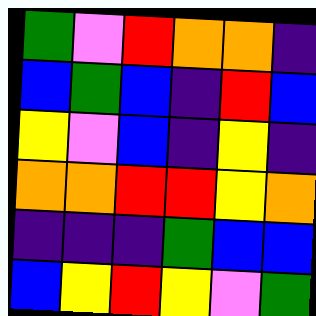[["green", "violet", "red", "orange", "orange", "indigo"], ["blue", "green", "blue", "indigo", "red", "blue"], ["yellow", "violet", "blue", "indigo", "yellow", "indigo"], ["orange", "orange", "red", "red", "yellow", "orange"], ["indigo", "indigo", "indigo", "green", "blue", "blue"], ["blue", "yellow", "red", "yellow", "violet", "green"]]